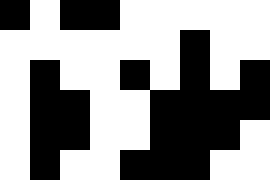[["black", "white", "black", "black", "white", "white", "white", "white", "white"], ["white", "white", "white", "white", "white", "white", "black", "white", "white"], ["white", "black", "white", "white", "black", "white", "black", "white", "black"], ["white", "black", "black", "white", "white", "black", "black", "black", "black"], ["white", "black", "black", "white", "white", "black", "black", "black", "white"], ["white", "black", "white", "white", "black", "black", "black", "white", "white"]]